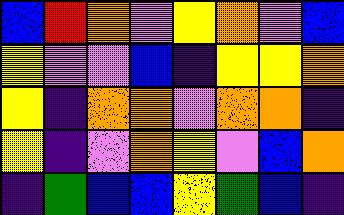[["blue", "red", "orange", "violet", "yellow", "orange", "violet", "blue"], ["yellow", "violet", "violet", "blue", "indigo", "yellow", "yellow", "orange"], ["yellow", "indigo", "orange", "orange", "violet", "orange", "orange", "indigo"], ["yellow", "indigo", "violet", "orange", "yellow", "violet", "blue", "orange"], ["indigo", "green", "blue", "blue", "yellow", "green", "blue", "indigo"]]